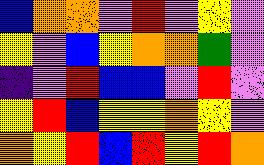[["blue", "orange", "orange", "violet", "red", "violet", "yellow", "violet"], ["yellow", "violet", "blue", "yellow", "orange", "orange", "green", "violet"], ["indigo", "violet", "red", "blue", "blue", "violet", "red", "violet"], ["yellow", "red", "blue", "yellow", "yellow", "orange", "yellow", "violet"], ["orange", "yellow", "red", "blue", "red", "yellow", "red", "orange"]]